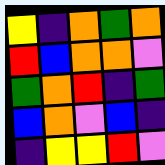[["yellow", "indigo", "orange", "green", "orange"], ["red", "blue", "orange", "orange", "violet"], ["green", "orange", "red", "indigo", "green"], ["blue", "orange", "violet", "blue", "indigo"], ["indigo", "yellow", "yellow", "red", "violet"]]